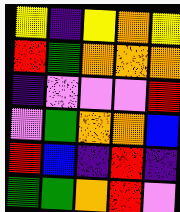[["yellow", "indigo", "yellow", "orange", "yellow"], ["red", "green", "orange", "orange", "orange"], ["indigo", "violet", "violet", "violet", "red"], ["violet", "green", "orange", "orange", "blue"], ["red", "blue", "indigo", "red", "indigo"], ["green", "green", "orange", "red", "violet"]]